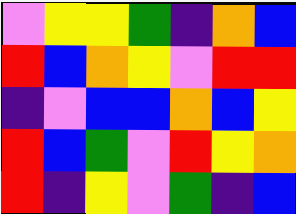[["violet", "yellow", "yellow", "green", "indigo", "orange", "blue"], ["red", "blue", "orange", "yellow", "violet", "red", "red"], ["indigo", "violet", "blue", "blue", "orange", "blue", "yellow"], ["red", "blue", "green", "violet", "red", "yellow", "orange"], ["red", "indigo", "yellow", "violet", "green", "indigo", "blue"]]